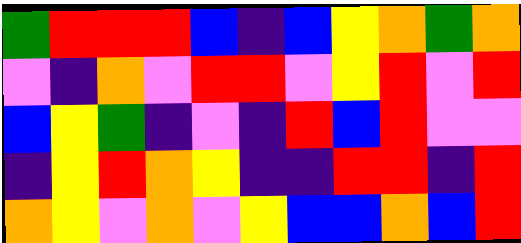[["green", "red", "red", "red", "blue", "indigo", "blue", "yellow", "orange", "green", "orange"], ["violet", "indigo", "orange", "violet", "red", "red", "violet", "yellow", "red", "violet", "red"], ["blue", "yellow", "green", "indigo", "violet", "indigo", "red", "blue", "red", "violet", "violet"], ["indigo", "yellow", "red", "orange", "yellow", "indigo", "indigo", "red", "red", "indigo", "red"], ["orange", "yellow", "violet", "orange", "violet", "yellow", "blue", "blue", "orange", "blue", "red"]]